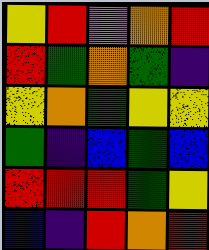[["yellow", "red", "violet", "orange", "red"], ["red", "green", "orange", "green", "indigo"], ["yellow", "orange", "green", "yellow", "yellow"], ["green", "indigo", "blue", "green", "blue"], ["red", "red", "red", "green", "yellow"], ["blue", "indigo", "red", "orange", "red"]]